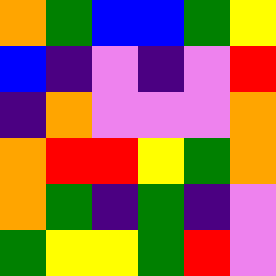[["orange", "green", "blue", "blue", "green", "yellow"], ["blue", "indigo", "violet", "indigo", "violet", "red"], ["indigo", "orange", "violet", "violet", "violet", "orange"], ["orange", "red", "red", "yellow", "green", "orange"], ["orange", "green", "indigo", "green", "indigo", "violet"], ["green", "yellow", "yellow", "green", "red", "violet"]]